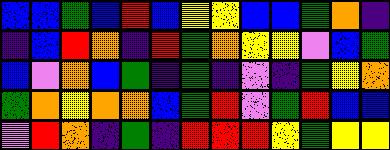[["blue", "blue", "green", "blue", "red", "blue", "yellow", "yellow", "blue", "blue", "green", "orange", "indigo"], ["indigo", "blue", "red", "orange", "indigo", "red", "green", "orange", "yellow", "yellow", "violet", "blue", "green"], ["blue", "violet", "orange", "blue", "green", "indigo", "green", "indigo", "violet", "indigo", "green", "yellow", "orange"], ["green", "orange", "yellow", "orange", "orange", "blue", "green", "red", "violet", "green", "red", "blue", "blue"], ["violet", "red", "orange", "indigo", "green", "indigo", "red", "red", "red", "yellow", "green", "yellow", "yellow"]]